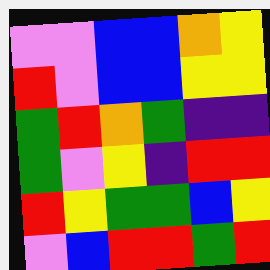[["violet", "violet", "blue", "blue", "orange", "yellow"], ["red", "violet", "blue", "blue", "yellow", "yellow"], ["green", "red", "orange", "green", "indigo", "indigo"], ["green", "violet", "yellow", "indigo", "red", "red"], ["red", "yellow", "green", "green", "blue", "yellow"], ["violet", "blue", "red", "red", "green", "red"]]